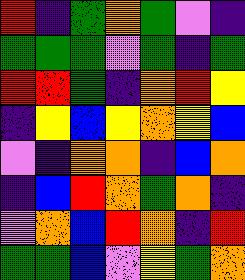[["red", "indigo", "green", "orange", "green", "violet", "indigo"], ["green", "green", "green", "violet", "green", "indigo", "green"], ["red", "red", "green", "indigo", "orange", "red", "yellow"], ["indigo", "yellow", "blue", "yellow", "orange", "yellow", "blue"], ["violet", "indigo", "orange", "orange", "indigo", "blue", "orange"], ["indigo", "blue", "red", "orange", "green", "orange", "indigo"], ["violet", "orange", "blue", "red", "orange", "indigo", "red"], ["green", "green", "blue", "violet", "yellow", "green", "orange"]]